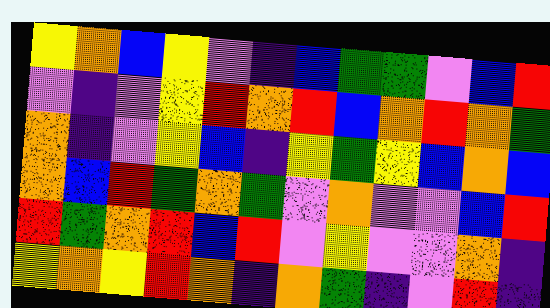[["yellow", "orange", "blue", "yellow", "violet", "indigo", "blue", "green", "green", "violet", "blue", "red"], ["violet", "indigo", "violet", "yellow", "red", "orange", "red", "blue", "orange", "red", "orange", "green"], ["orange", "indigo", "violet", "yellow", "blue", "indigo", "yellow", "green", "yellow", "blue", "orange", "blue"], ["orange", "blue", "red", "green", "orange", "green", "violet", "orange", "violet", "violet", "blue", "red"], ["red", "green", "orange", "red", "blue", "red", "violet", "yellow", "violet", "violet", "orange", "indigo"], ["yellow", "orange", "yellow", "red", "orange", "indigo", "orange", "green", "indigo", "violet", "red", "indigo"]]